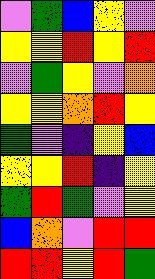[["violet", "green", "blue", "yellow", "violet"], ["yellow", "yellow", "red", "yellow", "red"], ["violet", "green", "yellow", "violet", "orange"], ["yellow", "yellow", "orange", "red", "yellow"], ["green", "violet", "indigo", "yellow", "blue"], ["yellow", "yellow", "red", "indigo", "yellow"], ["green", "red", "green", "violet", "yellow"], ["blue", "orange", "violet", "red", "red"], ["red", "red", "yellow", "red", "green"]]